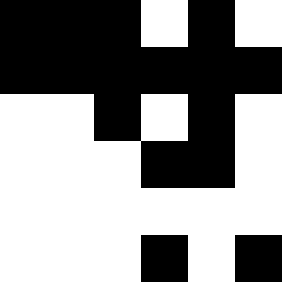[["black", "black", "black", "white", "black", "white"], ["black", "black", "black", "black", "black", "black"], ["white", "white", "black", "white", "black", "white"], ["white", "white", "white", "black", "black", "white"], ["white", "white", "white", "white", "white", "white"], ["white", "white", "white", "black", "white", "black"]]